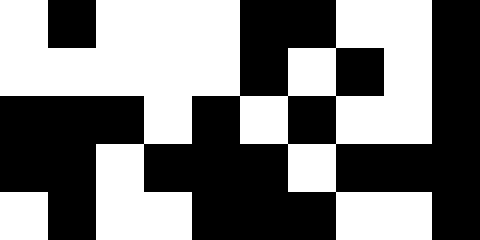[["white", "black", "white", "white", "white", "black", "black", "white", "white", "black"], ["white", "white", "white", "white", "white", "black", "white", "black", "white", "black"], ["black", "black", "black", "white", "black", "white", "black", "white", "white", "black"], ["black", "black", "white", "black", "black", "black", "white", "black", "black", "black"], ["white", "black", "white", "white", "black", "black", "black", "white", "white", "black"]]